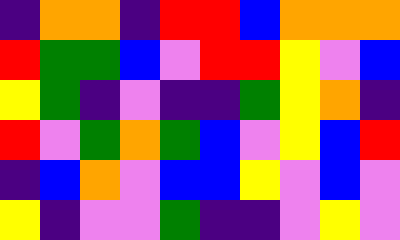[["indigo", "orange", "orange", "indigo", "red", "red", "blue", "orange", "orange", "orange"], ["red", "green", "green", "blue", "violet", "red", "red", "yellow", "violet", "blue"], ["yellow", "green", "indigo", "violet", "indigo", "indigo", "green", "yellow", "orange", "indigo"], ["red", "violet", "green", "orange", "green", "blue", "violet", "yellow", "blue", "red"], ["indigo", "blue", "orange", "violet", "blue", "blue", "yellow", "violet", "blue", "violet"], ["yellow", "indigo", "violet", "violet", "green", "indigo", "indigo", "violet", "yellow", "violet"]]